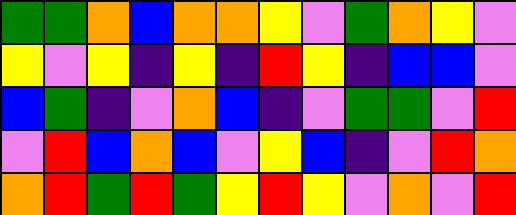[["green", "green", "orange", "blue", "orange", "orange", "yellow", "violet", "green", "orange", "yellow", "violet"], ["yellow", "violet", "yellow", "indigo", "yellow", "indigo", "red", "yellow", "indigo", "blue", "blue", "violet"], ["blue", "green", "indigo", "violet", "orange", "blue", "indigo", "violet", "green", "green", "violet", "red"], ["violet", "red", "blue", "orange", "blue", "violet", "yellow", "blue", "indigo", "violet", "red", "orange"], ["orange", "red", "green", "red", "green", "yellow", "red", "yellow", "violet", "orange", "violet", "red"]]